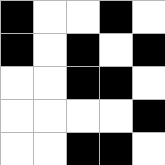[["black", "white", "white", "black", "white"], ["black", "white", "black", "white", "black"], ["white", "white", "black", "black", "white"], ["white", "white", "white", "white", "black"], ["white", "white", "black", "black", "white"]]